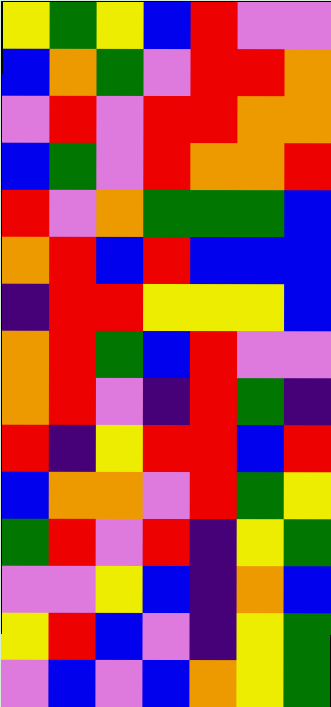[["yellow", "green", "yellow", "blue", "red", "violet", "violet"], ["blue", "orange", "green", "violet", "red", "red", "orange"], ["violet", "red", "violet", "red", "red", "orange", "orange"], ["blue", "green", "violet", "red", "orange", "orange", "red"], ["red", "violet", "orange", "green", "green", "green", "blue"], ["orange", "red", "blue", "red", "blue", "blue", "blue"], ["indigo", "red", "red", "yellow", "yellow", "yellow", "blue"], ["orange", "red", "green", "blue", "red", "violet", "violet"], ["orange", "red", "violet", "indigo", "red", "green", "indigo"], ["red", "indigo", "yellow", "red", "red", "blue", "red"], ["blue", "orange", "orange", "violet", "red", "green", "yellow"], ["green", "red", "violet", "red", "indigo", "yellow", "green"], ["violet", "violet", "yellow", "blue", "indigo", "orange", "blue"], ["yellow", "red", "blue", "violet", "indigo", "yellow", "green"], ["violet", "blue", "violet", "blue", "orange", "yellow", "green"]]